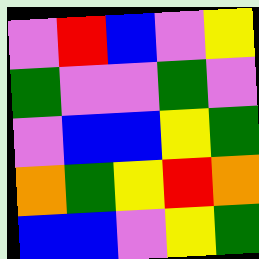[["violet", "red", "blue", "violet", "yellow"], ["green", "violet", "violet", "green", "violet"], ["violet", "blue", "blue", "yellow", "green"], ["orange", "green", "yellow", "red", "orange"], ["blue", "blue", "violet", "yellow", "green"]]